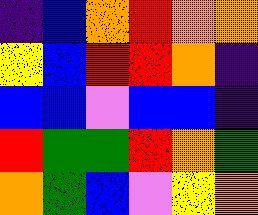[["indigo", "blue", "orange", "red", "orange", "orange"], ["yellow", "blue", "red", "red", "orange", "indigo"], ["blue", "blue", "violet", "blue", "blue", "indigo"], ["red", "green", "green", "red", "orange", "green"], ["orange", "green", "blue", "violet", "yellow", "orange"]]